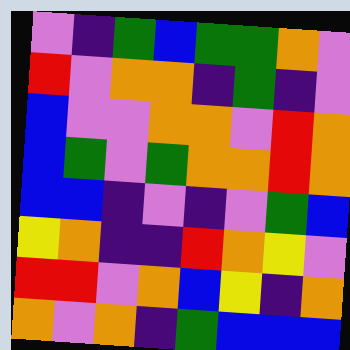[["violet", "indigo", "green", "blue", "green", "green", "orange", "violet"], ["red", "violet", "orange", "orange", "indigo", "green", "indigo", "violet"], ["blue", "violet", "violet", "orange", "orange", "violet", "red", "orange"], ["blue", "green", "violet", "green", "orange", "orange", "red", "orange"], ["blue", "blue", "indigo", "violet", "indigo", "violet", "green", "blue"], ["yellow", "orange", "indigo", "indigo", "red", "orange", "yellow", "violet"], ["red", "red", "violet", "orange", "blue", "yellow", "indigo", "orange"], ["orange", "violet", "orange", "indigo", "green", "blue", "blue", "blue"]]